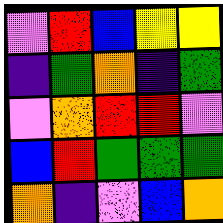[["violet", "red", "blue", "yellow", "yellow"], ["indigo", "green", "orange", "indigo", "green"], ["violet", "orange", "red", "red", "violet"], ["blue", "red", "green", "green", "green"], ["orange", "indigo", "violet", "blue", "orange"]]